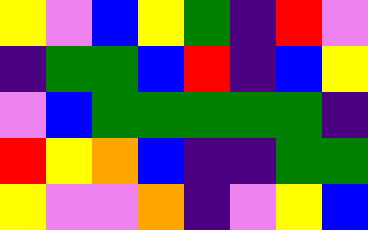[["yellow", "violet", "blue", "yellow", "green", "indigo", "red", "violet"], ["indigo", "green", "green", "blue", "red", "indigo", "blue", "yellow"], ["violet", "blue", "green", "green", "green", "green", "green", "indigo"], ["red", "yellow", "orange", "blue", "indigo", "indigo", "green", "green"], ["yellow", "violet", "violet", "orange", "indigo", "violet", "yellow", "blue"]]